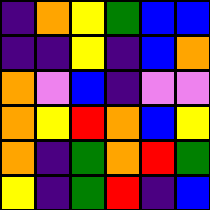[["indigo", "orange", "yellow", "green", "blue", "blue"], ["indigo", "indigo", "yellow", "indigo", "blue", "orange"], ["orange", "violet", "blue", "indigo", "violet", "violet"], ["orange", "yellow", "red", "orange", "blue", "yellow"], ["orange", "indigo", "green", "orange", "red", "green"], ["yellow", "indigo", "green", "red", "indigo", "blue"]]